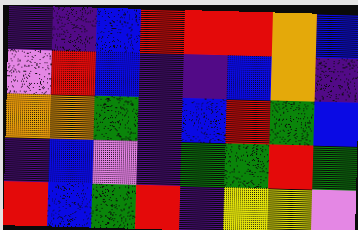[["indigo", "indigo", "blue", "red", "red", "red", "orange", "blue"], ["violet", "red", "blue", "indigo", "indigo", "blue", "orange", "indigo"], ["orange", "orange", "green", "indigo", "blue", "red", "green", "blue"], ["indigo", "blue", "violet", "indigo", "green", "green", "red", "green"], ["red", "blue", "green", "red", "indigo", "yellow", "yellow", "violet"]]